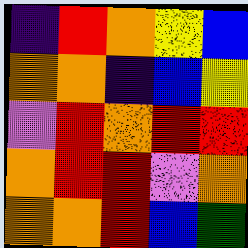[["indigo", "red", "orange", "yellow", "blue"], ["orange", "orange", "indigo", "blue", "yellow"], ["violet", "red", "orange", "red", "red"], ["orange", "red", "red", "violet", "orange"], ["orange", "orange", "red", "blue", "green"]]